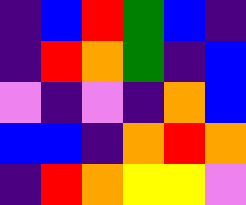[["indigo", "blue", "red", "green", "blue", "indigo"], ["indigo", "red", "orange", "green", "indigo", "blue"], ["violet", "indigo", "violet", "indigo", "orange", "blue"], ["blue", "blue", "indigo", "orange", "red", "orange"], ["indigo", "red", "orange", "yellow", "yellow", "violet"]]